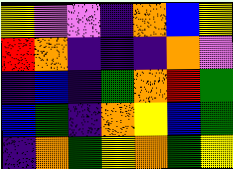[["yellow", "violet", "violet", "indigo", "orange", "blue", "yellow"], ["red", "orange", "indigo", "indigo", "indigo", "orange", "violet"], ["indigo", "blue", "indigo", "green", "orange", "red", "green"], ["blue", "green", "indigo", "orange", "yellow", "blue", "green"], ["indigo", "orange", "green", "yellow", "orange", "green", "yellow"]]